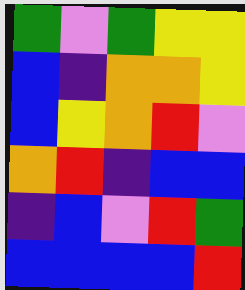[["green", "violet", "green", "yellow", "yellow"], ["blue", "indigo", "orange", "orange", "yellow"], ["blue", "yellow", "orange", "red", "violet"], ["orange", "red", "indigo", "blue", "blue"], ["indigo", "blue", "violet", "red", "green"], ["blue", "blue", "blue", "blue", "red"]]